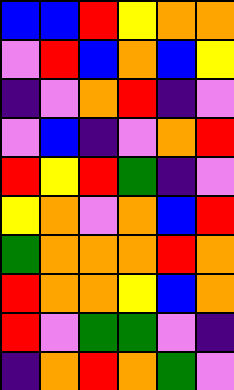[["blue", "blue", "red", "yellow", "orange", "orange"], ["violet", "red", "blue", "orange", "blue", "yellow"], ["indigo", "violet", "orange", "red", "indigo", "violet"], ["violet", "blue", "indigo", "violet", "orange", "red"], ["red", "yellow", "red", "green", "indigo", "violet"], ["yellow", "orange", "violet", "orange", "blue", "red"], ["green", "orange", "orange", "orange", "red", "orange"], ["red", "orange", "orange", "yellow", "blue", "orange"], ["red", "violet", "green", "green", "violet", "indigo"], ["indigo", "orange", "red", "orange", "green", "violet"]]